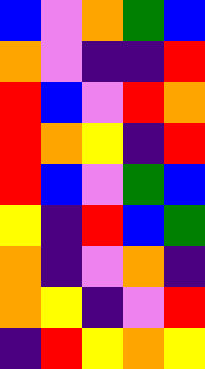[["blue", "violet", "orange", "green", "blue"], ["orange", "violet", "indigo", "indigo", "red"], ["red", "blue", "violet", "red", "orange"], ["red", "orange", "yellow", "indigo", "red"], ["red", "blue", "violet", "green", "blue"], ["yellow", "indigo", "red", "blue", "green"], ["orange", "indigo", "violet", "orange", "indigo"], ["orange", "yellow", "indigo", "violet", "red"], ["indigo", "red", "yellow", "orange", "yellow"]]